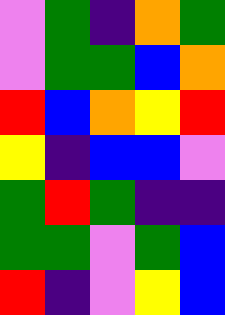[["violet", "green", "indigo", "orange", "green"], ["violet", "green", "green", "blue", "orange"], ["red", "blue", "orange", "yellow", "red"], ["yellow", "indigo", "blue", "blue", "violet"], ["green", "red", "green", "indigo", "indigo"], ["green", "green", "violet", "green", "blue"], ["red", "indigo", "violet", "yellow", "blue"]]